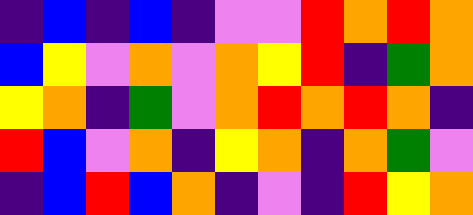[["indigo", "blue", "indigo", "blue", "indigo", "violet", "violet", "red", "orange", "red", "orange"], ["blue", "yellow", "violet", "orange", "violet", "orange", "yellow", "red", "indigo", "green", "orange"], ["yellow", "orange", "indigo", "green", "violet", "orange", "red", "orange", "red", "orange", "indigo"], ["red", "blue", "violet", "orange", "indigo", "yellow", "orange", "indigo", "orange", "green", "violet"], ["indigo", "blue", "red", "blue", "orange", "indigo", "violet", "indigo", "red", "yellow", "orange"]]